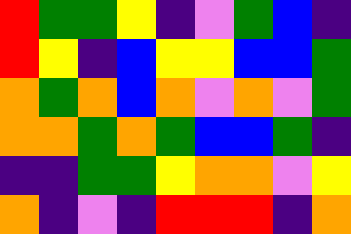[["red", "green", "green", "yellow", "indigo", "violet", "green", "blue", "indigo"], ["red", "yellow", "indigo", "blue", "yellow", "yellow", "blue", "blue", "green"], ["orange", "green", "orange", "blue", "orange", "violet", "orange", "violet", "green"], ["orange", "orange", "green", "orange", "green", "blue", "blue", "green", "indigo"], ["indigo", "indigo", "green", "green", "yellow", "orange", "orange", "violet", "yellow"], ["orange", "indigo", "violet", "indigo", "red", "red", "red", "indigo", "orange"]]